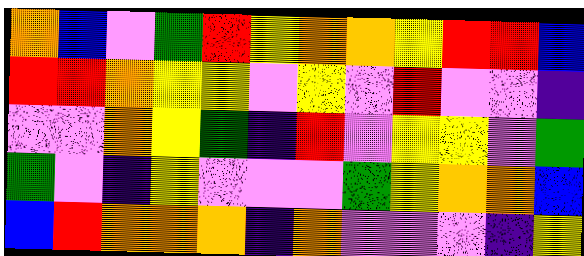[["orange", "blue", "violet", "green", "red", "yellow", "orange", "orange", "yellow", "red", "red", "blue"], ["red", "red", "orange", "yellow", "yellow", "violet", "yellow", "violet", "red", "violet", "violet", "indigo"], ["violet", "violet", "orange", "yellow", "green", "indigo", "red", "violet", "yellow", "yellow", "violet", "green"], ["green", "violet", "indigo", "yellow", "violet", "violet", "violet", "green", "yellow", "orange", "orange", "blue"], ["blue", "red", "orange", "orange", "orange", "indigo", "orange", "violet", "violet", "violet", "indigo", "yellow"]]